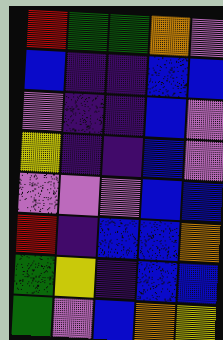[["red", "green", "green", "orange", "violet"], ["blue", "indigo", "indigo", "blue", "blue"], ["violet", "indigo", "indigo", "blue", "violet"], ["yellow", "indigo", "indigo", "blue", "violet"], ["violet", "violet", "violet", "blue", "blue"], ["red", "indigo", "blue", "blue", "orange"], ["green", "yellow", "indigo", "blue", "blue"], ["green", "violet", "blue", "orange", "yellow"]]